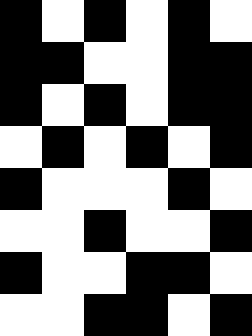[["black", "white", "black", "white", "black", "white"], ["black", "black", "white", "white", "black", "black"], ["black", "white", "black", "white", "black", "black"], ["white", "black", "white", "black", "white", "black"], ["black", "white", "white", "white", "black", "white"], ["white", "white", "black", "white", "white", "black"], ["black", "white", "white", "black", "black", "white"], ["white", "white", "black", "black", "white", "black"]]